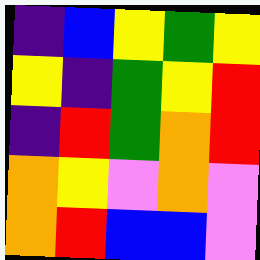[["indigo", "blue", "yellow", "green", "yellow"], ["yellow", "indigo", "green", "yellow", "red"], ["indigo", "red", "green", "orange", "red"], ["orange", "yellow", "violet", "orange", "violet"], ["orange", "red", "blue", "blue", "violet"]]